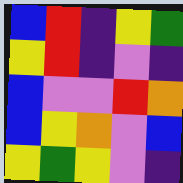[["blue", "red", "indigo", "yellow", "green"], ["yellow", "red", "indigo", "violet", "indigo"], ["blue", "violet", "violet", "red", "orange"], ["blue", "yellow", "orange", "violet", "blue"], ["yellow", "green", "yellow", "violet", "indigo"]]